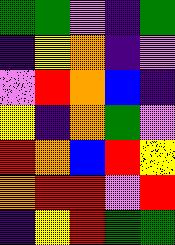[["green", "green", "violet", "indigo", "green"], ["indigo", "yellow", "orange", "indigo", "violet"], ["violet", "red", "orange", "blue", "indigo"], ["yellow", "indigo", "orange", "green", "violet"], ["red", "orange", "blue", "red", "yellow"], ["orange", "red", "red", "violet", "red"], ["indigo", "yellow", "red", "green", "green"]]